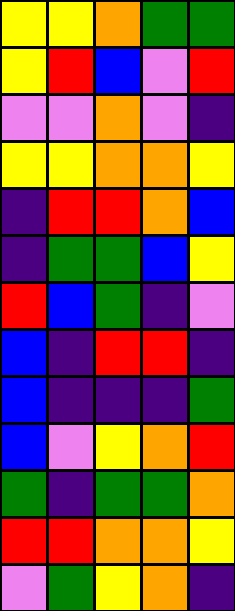[["yellow", "yellow", "orange", "green", "green"], ["yellow", "red", "blue", "violet", "red"], ["violet", "violet", "orange", "violet", "indigo"], ["yellow", "yellow", "orange", "orange", "yellow"], ["indigo", "red", "red", "orange", "blue"], ["indigo", "green", "green", "blue", "yellow"], ["red", "blue", "green", "indigo", "violet"], ["blue", "indigo", "red", "red", "indigo"], ["blue", "indigo", "indigo", "indigo", "green"], ["blue", "violet", "yellow", "orange", "red"], ["green", "indigo", "green", "green", "orange"], ["red", "red", "orange", "orange", "yellow"], ["violet", "green", "yellow", "orange", "indigo"]]